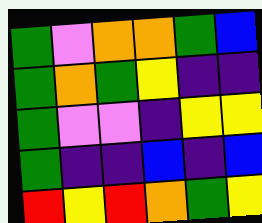[["green", "violet", "orange", "orange", "green", "blue"], ["green", "orange", "green", "yellow", "indigo", "indigo"], ["green", "violet", "violet", "indigo", "yellow", "yellow"], ["green", "indigo", "indigo", "blue", "indigo", "blue"], ["red", "yellow", "red", "orange", "green", "yellow"]]